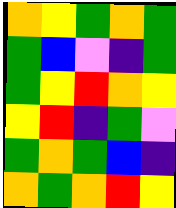[["orange", "yellow", "green", "orange", "green"], ["green", "blue", "violet", "indigo", "green"], ["green", "yellow", "red", "orange", "yellow"], ["yellow", "red", "indigo", "green", "violet"], ["green", "orange", "green", "blue", "indigo"], ["orange", "green", "orange", "red", "yellow"]]